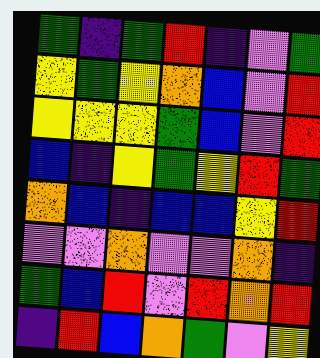[["green", "indigo", "green", "red", "indigo", "violet", "green"], ["yellow", "green", "yellow", "orange", "blue", "violet", "red"], ["yellow", "yellow", "yellow", "green", "blue", "violet", "red"], ["blue", "indigo", "yellow", "green", "yellow", "red", "green"], ["orange", "blue", "indigo", "blue", "blue", "yellow", "red"], ["violet", "violet", "orange", "violet", "violet", "orange", "indigo"], ["green", "blue", "red", "violet", "red", "orange", "red"], ["indigo", "red", "blue", "orange", "green", "violet", "yellow"]]